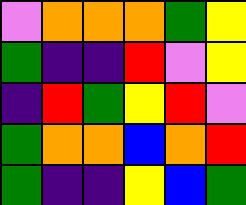[["violet", "orange", "orange", "orange", "green", "yellow"], ["green", "indigo", "indigo", "red", "violet", "yellow"], ["indigo", "red", "green", "yellow", "red", "violet"], ["green", "orange", "orange", "blue", "orange", "red"], ["green", "indigo", "indigo", "yellow", "blue", "green"]]